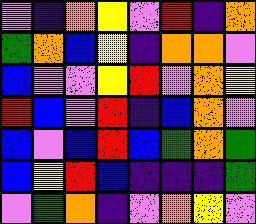[["violet", "indigo", "orange", "yellow", "violet", "red", "indigo", "orange"], ["green", "orange", "blue", "yellow", "indigo", "orange", "orange", "violet"], ["blue", "violet", "violet", "yellow", "red", "violet", "orange", "yellow"], ["red", "blue", "violet", "red", "indigo", "blue", "orange", "violet"], ["blue", "violet", "blue", "red", "blue", "green", "orange", "green"], ["blue", "yellow", "red", "blue", "indigo", "indigo", "indigo", "green"], ["violet", "green", "orange", "indigo", "violet", "orange", "yellow", "violet"]]